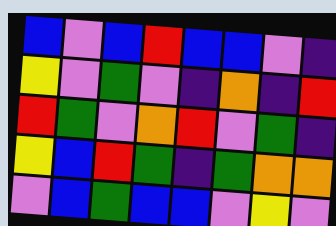[["blue", "violet", "blue", "red", "blue", "blue", "violet", "indigo"], ["yellow", "violet", "green", "violet", "indigo", "orange", "indigo", "red"], ["red", "green", "violet", "orange", "red", "violet", "green", "indigo"], ["yellow", "blue", "red", "green", "indigo", "green", "orange", "orange"], ["violet", "blue", "green", "blue", "blue", "violet", "yellow", "violet"]]